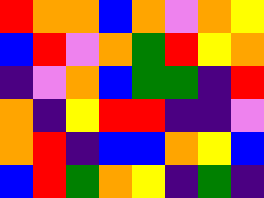[["red", "orange", "orange", "blue", "orange", "violet", "orange", "yellow"], ["blue", "red", "violet", "orange", "green", "red", "yellow", "orange"], ["indigo", "violet", "orange", "blue", "green", "green", "indigo", "red"], ["orange", "indigo", "yellow", "red", "red", "indigo", "indigo", "violet"], ["orange", "red", "indigo", "blue", "blue", "orange", "yellow", "blue"], ["blue", "red", "green", "orange", "yellow", "indigo", "green", "indigo"]]